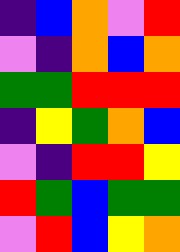[["indigo", "blue", "orange", "violet", "red"], ["violet", "indigo", "orange", "blue", "orange"], ["green", "green", "red", "red", "red"], ["indigo", "yellow", "green", "orange", "blue"], ["violet", "indigo", "red", "red", "yellow"], ["red", "green", "blue", "green", "green"], ["violet", "red", "blue", "yellow", "orange"]]